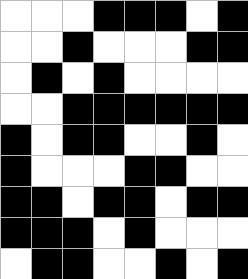[["white", "white", "white", "black", "black", "black", "white", "black"], ["white", "white", "black", "white", "white", "white", "black", "black"], ["white", "black", "white", "black", "white", "white", "white", "white"], ["white", "white", "black", "black", "black", "black", "black", "black"], ["black", "white", "black", "black", "white", "white", "black", "white"], ["black", "white", "white", "white", "black", "black", "white", "white"], ["black", "black", "white", "black", "black", "white", "black", "black"], ["black", "black", "black", "white", "black", "white", "white", "white"], ["white", "black", "black", "white", "white", "black", "white", "black"]]